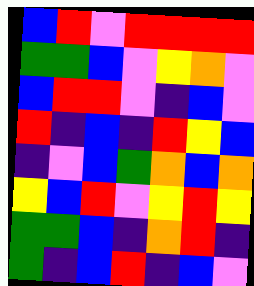[["blue", "red", "violet", "red", "red", "red", "red"], ["green", "green", "blue", "violet", "yellow", "orange", "violet"], ["blue", "red", "red", "violet", "indigo", "blue", "violet"], ["red", "indigo", "blue", "indigo", "red", "yellow", "blue"], ["indigo", "violet", "blue", "green", "orange", "blue", "orange"], ["yellow", "blue", "red", "violet", "yellow", "red", "yellow"], ["green", "green", "blue", "indigo", "orange", "red", "indigo"], ["green", "indigo", "blue", "red", "indigo", "blue", "violet"]]